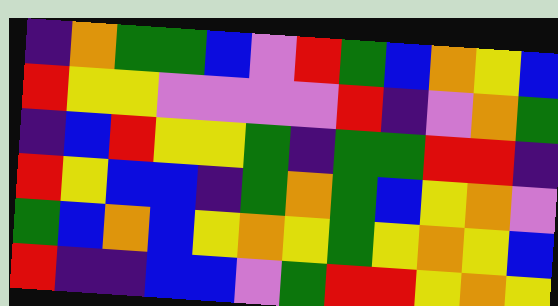[["indigo", "orange", "green", "green", "blue", "violet", "red", "green", "blue", "orange", "yellow", "blue"], ["red", "yellow", "yellow", "violet", "violet", "violet", "violet", "red", "indigo", "violet", "orange", "green"], ["indigo", "blue", "red", "yellow", "yellow", "green", "indigo", "green", "green", "red", "red", "indigo"], ["red", "yellow", "blue", "blue", "indigo", "green", "orange", "green", "blue", "yellow", "orange", "violet"], ["green", "blue", "orange", "blue", "yellow", "orange", "yellow", "green", "yellow", "orange", "yellow", "blue"], ["red", "indigo", "indigo", "blue", "blue", "violet", "green", "red", "red", "yellow", "orange", "yellow"]]